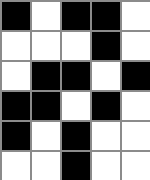[["black", "white", "black", "black", "white"], ["white", "white", "white", "black", "white"], ["white", "black", "black", "white", "black"], ["black", "black", "white", "black", "white"], ["black", "white", "black", "white", "white"], ["white", "white", "black", "white", "white"]]